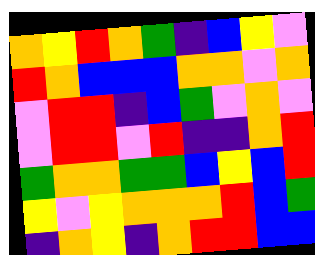[["orange", "yellow", "red", "orange", "green", "indigo", "blue", "yellow", "violet"], ["red", "orange", "blue", "blue", "blue", "orange", "orange", "violet", "orange"], ["violet", "red", "red", "indigo", "blue", "green", "violet", "orange", "violet"], ["violet", "red", "red", "violet", "red", "indigo", "indigo", "orange", "red"], ["green", "orange", "orange", "green", "green", "blue", "yellow", "blue", "red"], ["yellow", "violet", "yellow", "orange", "orange", "orange", "red", "blue", "green"], ["indigo", "orange", "yellow", "indigo", "orange", "red", "red", "blue", "blue"]]